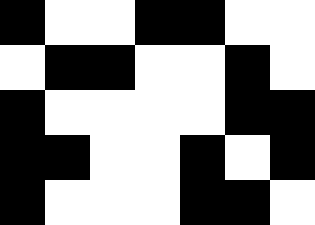[["black", "white", "white", "black", "black", "white", "white"], ["white", "black", "black", "white", "white", "black", "white"], ["black", "white", "white", "white", "white", "black", "black"], ["black", "black", "white", "white", "black", "white", "black"], ["black", "white", "white", "white", "black", "black", "white"]]